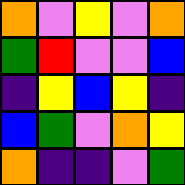[["orange", "violet", "yellow", "violet", "orange"], ["green", "red", "violet", "violet", "blue"], ["indigo", "yellow", "blue", "yellow", "indigo"], ["blue", "green", "violet", "orange", "yellow"], ["orange", "indigo", "indigo", "violet", "green"]]